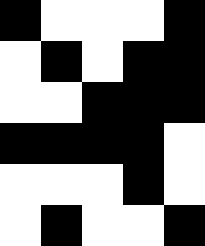[["black", "white", "white", "white", "black"], ["white", "black", "white", "black", "black"], ["white", "white", "black", "black", "black"], ["black", "black", "black", "black", "white"], ["white", "white", "white", "black", "white"], ["white", "black", "white", "white", "black"]]